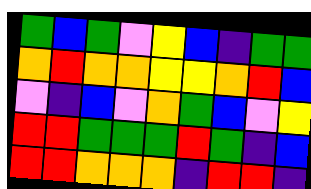[["green", "blue", "green", "violet", "yellow", "blue", "indigo", "green", "green"], ["orange", "red", "orange", "orange", "yellow", "yellow", "orange", "red", "blue"], ["violet", "indigo", "blue", "violet", "orange", "green", "blue", "violet", "yellow"], ["red", "red", "green", "green", "green", "red", "green", "indigo", "blue"], ["red", "red", "orange", "orange", "orange", "indigo", "red", "red", "indigo"]]